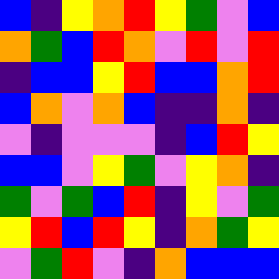[["blue", "indigo", "yellow", "orange", "red", "yellow", "green", "violet", "blue"], ["orange", "green", "blue", "red", "orange", "violet", "red", "violet", "red"], ["indigo", "blue", "blue", "yellow", "red", "blue", "blue", "orange", "red"], ["blue", "orange", "violet", "orange", "blue", "indigo", "indigo", "orange", "indigo"], ["violet", "indigo", "violet", "violet", "violet", "indigo", "blue", "red", "yellow"], ["blue", "blue", "violet", "yellow", "green", "violet", "yellow", "orange", "indigo"], ["green", "violet", "green", "blue", "red", "indigo", "yellow", "violet", "green"], ["yellow", "red", "blue", "red", "yellow", "indigo", "orange", "green", "yellow"], ["violet", "green", "red", "violet", "indigo", "orange", "blue", "blue", "blue"]]